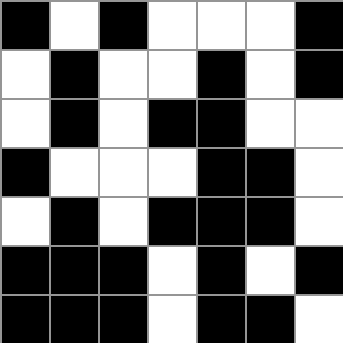[["black", "white", "black", "white", "white", "white", "black"], ["white", "black", "white", "white", "black", "white", "black"], ["white", "black", "white", "black", "black", "white", "white"], ["black", "white", "white", "white", "black", "black", "white"], ["white", "black", "white", "black", "black", "black", "white"], ["black", "black", "black", "white", "black", "white", "black"], ["black", "black", "black", "white", "black", "black", "white"]]